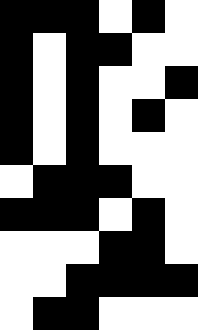[["black", "black", "black", "white", "black", "white"], ["black", "white", "black", "black", "white", "white"], ["black", "white", "black", "white", "white", "black"], ["black", "white", "black", "white", "black", "white"], ["black", "white", "black", "white", "white", "white"], ["white", "black", "black", "black", "white", "white"], ["black", "black", "black", "white", "black", "white"], ["white", "white", "white", "black", "black", "white"], ["white", "white", "black", "black", "black", "black"], ["white", "black", "black", "white", "white", "white"]]